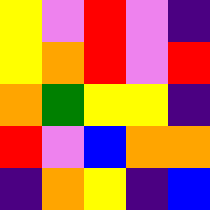[["yellow", "violet", "red", "violet", "indigo"], ["yellow", "orange", "red", "violet", "red"], ["orange", "green", "yellow", "yellow", "indigo"], ["red", "violet", "blue", "orange", "orange"], ["indigo", "orange", "yellow", "indigo", "blue"]]